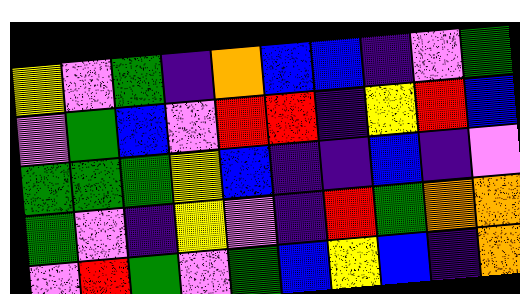[["yellow", "violet", "green", "indigo", "orange", "blue", "blue", "indigo", "violet", "green"], ["violet", "green", "blue", "violet", "red", "red", "indigo", "yellow", "red", "blue"], ["green", "green", "green", "yellow", "blue", "indigo", "indigo", "blue", "indigo", "violet"], ["green", "violet", "indigo", "yellow", "violet", "indigo", "red", "green", "orange", "orange"], ["violet", "red", "green", "violet", "green", "blue", "yellow", "blue", "indigo", "orange"]]